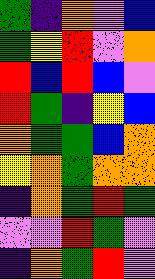[["green", "indigo", "orange", "violet", "blue"], ["green", "yellow", "red", "violet", "orange"], ["red", "blue", "red", "blue", "violet"], ["red", "green", "indigo", "yellow", "blue"], ["orange", "green", "green", "blue", "orange"], ["yellow", "orange", "green", "orange", "orange"], ["indigo", "orange", "green", "red", "green"], ["violet", "violet", "red", "green", "violet"], ["indigo", "orange", "green", "red", "violet"]]